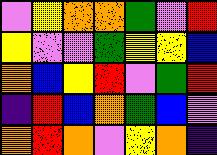[["violet", "yellow", "orange", "orange", "green", "violet", "red"], ["yellow", "violet", "violet", "green", "yellow", "yellow", "blue"], ["orange", "blue", "yellow", "red", "violet", "green", "red"], ["indigo", "red", "blue", "orange", "green", "blue", "violet"], ["orange", "red", "orange", "violet", "yellow", "orange", "indigo"]]